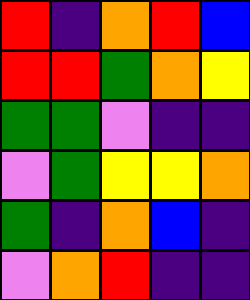[["red", "indigo", "orange", "red", "blue"], ["red", "red", "green", "orange", "yellow"], ["green", "green", "violet", "indigo", "indigo"], ["violet", "green", "yellow", "yellow", "orange"], ["green", "indigo", "orange", "blue", "indigo"], ["violet", "orange", "red", "indigo", "indigo"]]